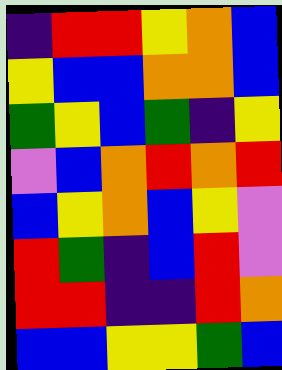[["indigo", "red", "red", "yellow", "orange", "blue"], ["yellow", "blue", "blue", "orange", "orange", "blue"], ["green", "yellow", "blue", "green", "indigo", "yellow"], ["violet", "blue", "orange", "red", "orange", "red"], ["blue", "yellow", "orange", "blue", "yellow", "violet"], ["red", "green", "indigo", "blue", "red", "violet"], ["red", "red", "indigo", "indigo", "red", "orange"], ["blue", "blue", "yellow", "yellow", "green", "blue"]]